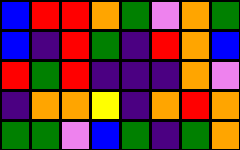[["blue", "red", "red", "orange", "green", "violet", "orange", "green"], ["blue", "indigo", "red", "green", "indigo", "red", "orange", "blue"], ["red", "green", "red", "indigo", "indigo", "indigo", "orange", "violet"], ["indigo", "orange", "orange", "yellow", "indigo", "orange", "red", "orange"], ["green", "green", "violet", "blue", "green", "indigo", "green", "orange"]]